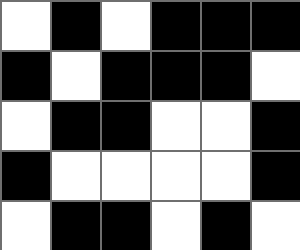[["white", "black", "white", "black", "black", "black"], ["black", "white", "black", "black", "black", "white"], ["white", "black", "black", "white", "white", "black"], ["black", "white", "white", "white", "white", "black"], ["white", "black", "black", "white", "black", "white"]]